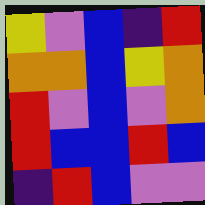[["yellow", "violet", "blue", "indigo", "red"], ["orange", "orange", "blue", "yellow", "orange"], ["red", "violet", "blue", "violet", "orange"], ["red", "blue", "blue", "red", "blue"], ["indigo", "red", "blue", "violet", "violet"]]